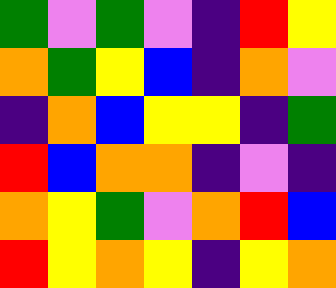[["green", "violet", "green", "violet", "indigo", "red", "yellow"], ["orange", "green", "yellow", "blue", "indigo", "orange", "violet"], ["indigo", "orange", "blue", "yellow", "yellow", "indigo", "green"], ["red", "blue", "orange", "orange", "indigo", "violet", "indigo"], ["orange", "yellow", "green", "violet", "orange", "red", "blue"], ["red", "yellow", "orange", "yellow", "indigo", "yellow", "orange"]]